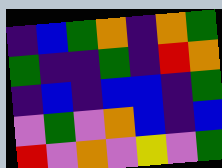[["indigo", "blue", "green", "orange", "indigo", "orange", "green"], ["green", "indigo", "indigo", "green", "indigo", "red", "orange"], ["indigo", "blue", "indigo", "blue", "blue", "indigo", "green"], ["violet", "green", "violet", "orange", "blue", "indigo", "blue"], ["red", "violet", "orange", "violet", "yellow", "violet", "green"]]